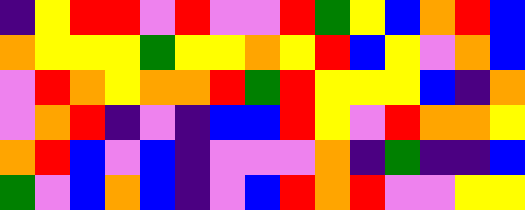[["indigo", "yellow", "red", "red", "violet", "red", "violet", "violet", "red", "green", "yellow", "blue", "orange", "red", "blue"], ["orange", "yellow", "yellow", "yellow", "green", "yellow", "yellow", "orange", "yellow", "red", "blue", "yellow", "violet", "orange", "blue"], ["violet", "red", "orange", "yellow", "orange", "orange", "red", "green", "red", "yellow", "yellow", "yellow", "blue", "indigo", "orange"], ["violet", "orange", "red", "indigo", "violet", "indigo", "blue", "blue", "red", "yellow", "violet", "red", "orange", "orange", "yellow"], ["orange", "red", "blue", "violet", "blue", "indigo", "violet", "violet", "violet", "orange", "indigo", "green", "indigo", "indigo", "blue"], ["green", "violet", "blue", "orange", "blue", "indigo", "violet", "blue", "red", "orange", "red", "violet", "violet", "yellow", "yellow"]]